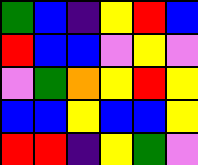[["green", "blue", "indigo", "yellow", "red", "blue"], ["red", "blue", "blue", "violet", "yellow", "violet"], ["violet", "green", "orange", "yellow", "red", "yellow"], ["blue", "blue", "yellow", "blue", "blue", "yellow"], ["red", "red", "indigo", "yellow", "green", "violet"]]